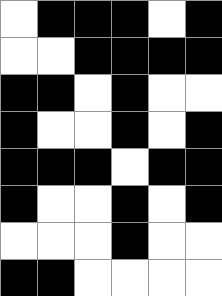[["white", "black", "black", "black", "white", "black"], ["white", "white", "black", "black", "black", "black"], ["black", "black", "white", "black", "white", "white"], ["black", "white", "white", "black", "white", "black"], ["black", "black", "black", "white", "black", "black"], ["black", "white", "white", "black", "white", "black"], ["white", "white", "white", "black", "white", "white"], ["black", "black", "white", "white", "white", "white"]]